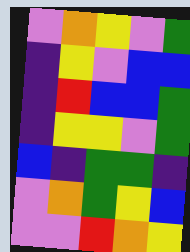[["violet", "orange", "yellow", "violet", "green"], ["indigo", "yellow", "violet", "blue", "blue"], ["indigo", "red", "blue", "blue", "green"], ["indigo", "yellow", "yellow", "violet", "green"], ["blue", "indigo", "green", "green", "indigo"], ["violet", "orange", "green", "yellow", "blue"], ["violet", "violet", "red", "orange", "yellow"]]